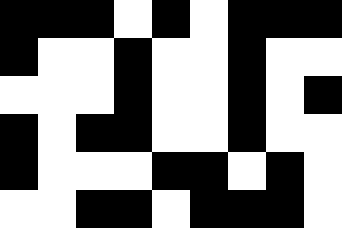[["black", "black", "black", "white", "black", "white", "black", "black", "black"], ["black", "white", "white", "black", "white", "white", "black", "white", "white"], ["white", "white", "white", "black", "white", "white", "black", "white", "black"], ["black", "white", "black", "black", "white", "white", "black", "white", "white"], ["black", "white", "white", "white", "black", "black", "white", "black", "white"], ["white", "white", "black", "black", "white", "black", "black", "black", "white"]]